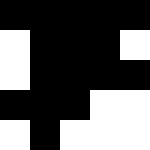[["black", "black", "black", "black", "black"], ["white", "black", "black", "black", "white"], ["white", "black", "black", "black", "black"], ["black", "black", "black", "white", "white"], ["white", "black", "white", "white", "white"]]